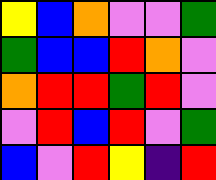[["yellow", "blue", "orange", "violet", "violet", "green"], ["green", "blue", "blue", "red", "orange", "violet"], ["orange", "red", "red", "green", "red", "violet"], ["violet", "red", "blue", "red", "violet", "green"], ["blue", "violet", "red", "yellow", "indigo", "red"]]